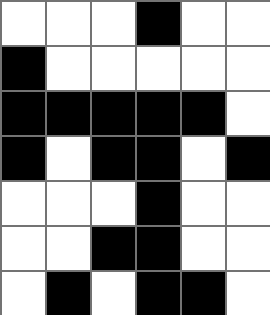[["white", "white", "white", "black", "white", "white"], ["black", "white", "white", "white", "white", "white"], ["black", "black", "black", "black", "black", "white"], ["black", "white", "black", "black", "white", "black"], ["white", "white", "white", "black", "white", "white"], ["white", "white", "black", "black", "white", "white"], ["white", "black", "white", "black", "black", "white"]]